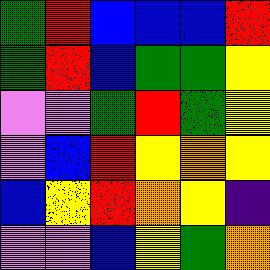[["green", "red", "blue", "blue", "blue", "red"], ["green", "red", "blue", "green", "green", "yellow"], ["violet", "violet", "green", "red", "green", "yellow"], ["violet", "blue", "red", "yellow", "orange", "yellow"], ["blue", "yellow", "red", "orange", "yellow", "indigo"], ["violet", "violet", "blue", "yellow", "green", "orange"]]